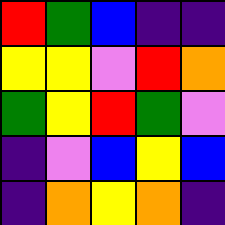[["red", "green", "blue", "indigo", "indigo"], ["yellow", "yellow", "violet", "red", "orange"], ["green", "yellow", "red", "green", "violet"], ["indigo", "violet", "blue", "yellow", "blue"], ["indigo", "orange", "yellow", "orange", "indigo"]]